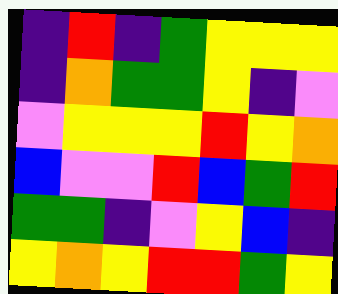[["indigo", "red", "indigo", "green", "yellow", "yellow", "yellow"], ["indigo", "orange", "green", "green", "yellow", "indigo", "violet"], ["violet", "yellow", "yellow", "yellow", "red", "yellow", "orange"], ["blue", "violet", "violet", "red", "blue", "green", "red"], ["green", "green", "indigo", "violet", "yellow", "blue", "indigo"], ["yellow", "orange", "yellow", "red", "red", "green", "yellow"]]